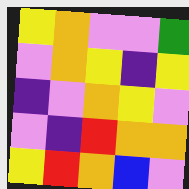[["yellow", "orange", "violet", "violet", "green"], ["violet", "orange", "yellow", "indigo", "yellow"], ["indigo", "violet", "orange", "yellow", "violet"], ["violet", "indigo", "red", "orange", "orange"], ["yellow", "red", "orange", "blue", "violet"]]